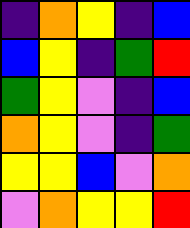[["indigo", "orange", "yellow", "indigo", "blue"], ["blue", "yellow", "indigo", "green", "red"], ["green", "yellow", "violet", "indigo", "blue"], ["orange", "yellow", "violet", "indigo", "green"], ["yellow", "yellow", "blue", "violet", "orange"], ["violet", "orange", "yellow", "yellow", "red"]]